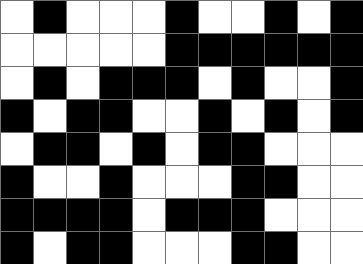[["white", "black", "white", "white", "white", "black", "white", "white", "black", "white", "black"], ["white", "white", "white", "white", "white", "black", "black", "black", "black", "black", "black"], ["white", "black", "white", "black", "black", "black", "white", "black", "white", "white", "black"], ["black", "white", "black", "black", "white", "white", "black", "white", "black", "white", "black"], ["white", "black", "black", "white", "black", "white", "black", "black", "white", "white", "white"], ["black", "white", "white", "black", "white", "white", "white", "black", "black", "white", "white"], ["black", "black", "black", "black", "white", "black", "black", "black", "white", "white", "white"], ["black", "white", "black", "black", "white", "white", "white", "black", "black", "white", "white"]]